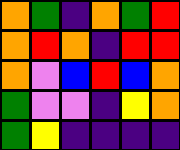[["orange", "green", "indigo", "orange", "green", "red"], ["orange", "red", "orange", "indigo", "red", "red"], ["orange", "violet", "blue", "red", "blue", "orange"], ["green", "violet", "violet", "indigo", "yellow", "orange"], ["green", "yellow", "indigo", "indigo", "indigo", "indigo"]]